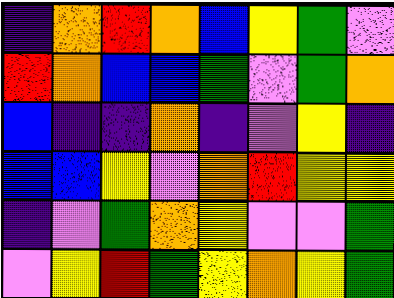[["indigo", "orange", "red", "orange", "blue", "yellow", "green", "violet"], ["red", "orange", "blue", "blue", "green", "violet", "green", "orange"], ["blue", "indigo", "indigo", "orange", "indigo", "violet", "yellow", "indigo"], ["blue", "blue", "yellow", "violet", "orange", "red", "yellow", "yellow"], ["indigo", "violet", "green", "orange", "yellow", "violet", "violet", "green"], ["violet", "yellow", "red", "green", "yellow", "orange", "yellow", "green"]]